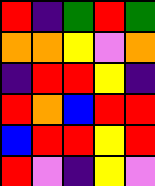[["red", "indigo", "green", "red", "green"], ["orange", "orange", "yellow", "violet", "orange"], ["indigo", "red", "red", "yellow", "indigo"], ["red", "orange", "blue", "red", "red"], ["blue", "red", "red", "yellow", "red"], ["red", "violet", "indigo", "yellow", "violet"]]